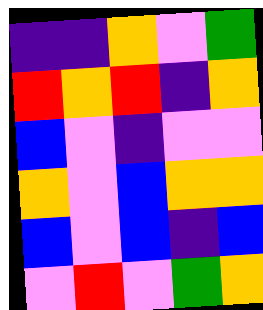[["indigo", "indigo", "orange", "violet", "green"], ["red", "orange", "red", "indigo", "orange"], ["blue", "violet", "indigo", "violet", "violet"], ["orange", "violet", "blue", "orange", "orange"], ["blue", "violet", "blue", "indigo", "blue"], ["violet", "red", "violet", "green", "orange"]]